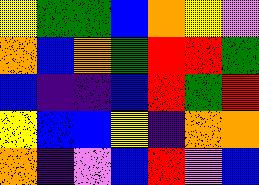[["yellow", "green", "green", "blue", "orange", "yellow", "violet"], ["orange", "blue", "orange", "green", "red", "red", "green"], ["blue", "indigo", "indigo", "blue", "red", "green", "red"], ["yellow", "blue", "blue", "yellow", "indigo", "orange", "orange"], ["orange", "indigo", "violet", "blue", "red", "violet", "blue"]]